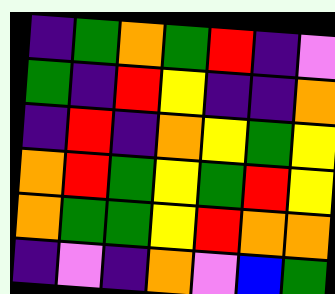[["indigo", "green", "orange", "green", "red", "indigo", "violet"], ["green", "indigo", "red", "yellow", "indigo", "indigo", "orange"], ["indigo", "red", "indigo", "orange", "yellow", "green", "yellow"], ["orange", "red", "green", "yellow", "green", "red", "yellow"], ["orange", "green", "green", "yellow", "red", "orange", "orange"], ["indigo", "violet", "indigo", "orange", "violet", "blue", "green"]]